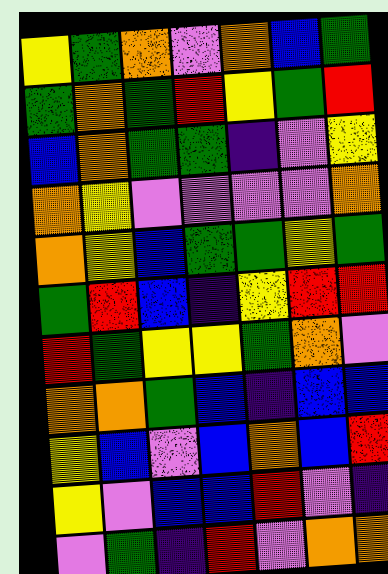[["yellow", "green", "orange", "violet", "orange", "blue", "green"], ["green", "orange", "green", "red", "yellow", "green", "red"], ["blue", "orange", "green", "green", "indigo", "violet", "yellow"], ["orange", "yellow", "violet", "violet", "violet", "violet", "orange"], ["orange", "yellow", "blue", "green", "green", "yellow", "green"], ["green", "red", "blue", "indigo", "yellow", "red", "red"], ["red", "green", "yellow", "yellow", "green", "orange", "violet"], ["orange", "orange", "green", "blue", "indigo", "blue", "blue"], ["yellow", "blue", "violet", "blue", "orange", "blue", "red"], ["yellow", "violet", "blue", "blue", "red", "violet", "indigo"], ["violet", "green", "indigo", "red", "violet", "orange", "orange"]]